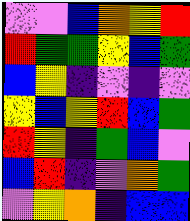[["violet", "violet", "blue", "orange", "yellow", "red"], ["red", "green", "green", "yellow", "blue", "green"], ["blue", "yellow", "indigo", "violet", "indigo", "violet"], ["yellow", "blue", "yellow", "red", "blue", "green"], ["red", "yellow", "indigo", "green", "blue", "violet"], ["blue", "red", "indigo", "violet", "orange", "green"], ["violet", "yellow", "orange", "indigo", "blue", "blue"]]